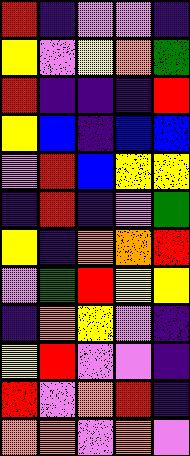[["red", "indigo", "violet", "violet", "indigo"], ["yellow", "violet", "yellow", "orange", "green"], ["red", "indigo", "indigo", "indigo", "red"], ["yellow", "blue", "indigo", "blue", "blue"], ["violet", "red", "blue", "yellow", "yellow"], ["indigo", "red", "indigo", "violet", "green"], ["yellow", "indigo", "orange", "orange", "red"], ["violet", "green", "red", "yellow", "yellow"], ["indigo", "orange", "yellow", "violet", "indigo"], ["yellow", "red", "violet", "violet", "indigo"], ["red", "violet", "orange", "red", "indigo"], ["orange", "orange", "violet", "orange", "violet"]]